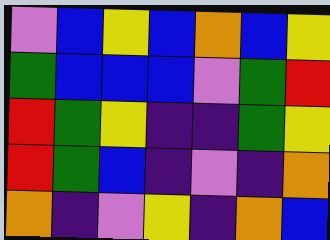[["violet", "blue", "yellow", "blue", "orange", "blue", "yellow"], ["green", "blue", "blue", "blue", "violet", "green", "red"], ["red", "green", "yellow", "indigo", "indigo", "green", "yellow"], ["red", "green", "blue", "indigo", "violet", "indigo", "orange"], ["orange", "indigo", "violet", "yellow", "indigo", "orange", "blue"]]